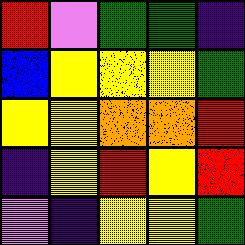[["red", "violet", "green", "green", "indigo"], ["blue", "yellow", "yellow", "yellow", "green"], ["yellow", "yellow", "orange", "orange", "red"], ["indigo", "yellow", "red", "yellow", "red"], ["violet", "indigo", "yellow", "yellow", "green"]]